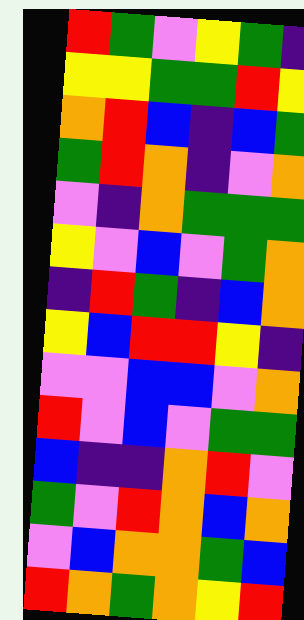[["red", "green", "violet", "yellow", "green", "indigo"], ["yellow", "yellow", "green", "green", "red", "yellow"], ["orange", "red", "blue", "indigo", "blue", "green"], ["green", "red", "orange", "indigo", "violet", "orange"], ["violet", "indigo", "orange", "green", "green", "green"], ["yellow", "violet", "blue", "violet", "green", "orange"], ["indigo", "red", "green", "indigo", "blue", "orange"], ["yellow", "blue", "red", "red", "yellow", "indigo"], ["violet", "violet", "blue", "blue", "violet", "orange"], ["red", "violet", "blue", "violet", "green", "green"], ["blue", "indigo", "indigo", "orange", "red", "violet"], ["green", "violet", "red", "orange", "blue", "orange"], ["violet", "blue", "orange", "orange", "green", "blue"], ["red", "orange", "green", "orange", "yellow", "red"]]